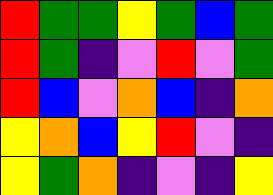[["red", "green", "green", "yellow", "green", "blue", "green"], ["red", "green", "indigo", "violet", "red", "violet", "green"], ["red", "blue", "violet", "orange", "blue", "indigo", "orange"], ["yellow", "orange", "blue", "yellow", "red", "violet", "indigo"], ["yellow", "green", "orange", "indigo", "violet", "indigo", "yellow"]]